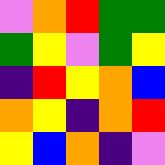[["violet", "orange", "red", "green", "green"], ["green", "yellow", "violet", "green", "yellow"], ["indigo", "red", "yellow", "orange", "blue"], ["orange", "yellow", "indigo", "orange", "red"], ["yellow", "blue", "orange", "indigo", "violet"]]